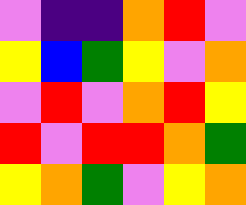[["violet", "indigo", "indigo", "orange", "red", "violet"], ["yellow", "blue", "green", "yellow", "violet", "orange"], ["violet", "red", "violet", "orange", "red", "yellow"], ["red", "violet", "red", "red", "orange", "green"], ["yellow", "orange", "green", "violet", "yellow", "orange"]]